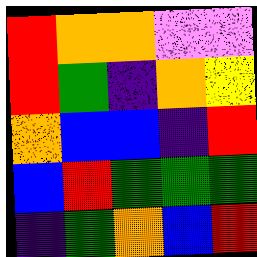[["red", "orange", "orange", "violet", "violet"], ["red", "green", "indigo", "orange", "yellow"], ["orange", "blue", "blue", "indigo", "red"], ["blue", "red", "green", "green", "green"], ["indigo", "green", "orange", "blue", "red"]]